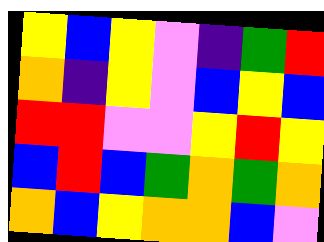[["yellow", "blue", "yellow", "violet", "indigo", "green", "red"], ["orange", "indigo", "yellow", "violet", "blue", "yellow", "blue"], ["red", "red", "violet", "violet", "yellow", "red", "yellow"], ["blue", "red", "blue", "green", "orange", "green", "orange"], ["orange", "blue", "yellow", "orange", "orange", "blue", "violet"]]